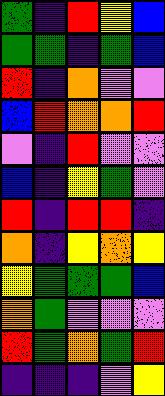[["green", "indigo", "red", "yellow", "blue"], ["green", "green", "indigo", "green", "blue"], ["red", "indigo", "orange", "violet", "violet"], ["blue", "red", "orange", "orange", "red"], ["violet", "indigo", "red", "violet", "violet"], ["blue", "indigo", "yellow", "green", "violet"], ["red", "indigo", "red", "red", "indigo"], ["orange", "indigo", "yellow", "orange", "yellow"], ["yellow", "green", "green", "green", "blue"], ["orange", "green", "violet", "violet", "violet"], ["red", "green", "orange", "green", "red"], ["indigo", "indigo", "indigo", "violet", "yellow"]]